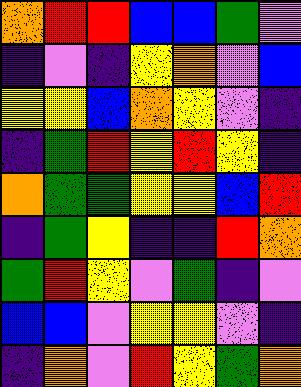[["orange", "red", "red", "blue", "blue", "green", "violet"], ["indigo", "violet", "indigo", "yellow", "orange", "violet", "blue"], ["yellow", "yellow", "blue", "orange", "yellow", "violet", "indigo"], ["indigo", "green", "red", "yellow", "red", "yellow", "indigo"], ["orange", "green", "green", "yellow", "yellow", "blue", "red"], ["indigo", "green", "yellow", "indigo", "indigo", "red", "orange"], ["green", "red", "yellow", "violet", "green", "indigo", "violet"], ["blue", "blue", "violet", "yellow", "yellow", "violet", "indigo"], ["indigo", "orange", "violet", "red", "yellow", "green", "orange"]]